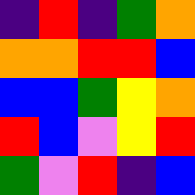[["indigo", "red", "indigo", "green", "orange"], ["orange", "orange", "red", "red", "blue"], ["blue", "blue", "green", "yellow", "orange"], ["red", "blue", "violet", "yellow", "red"], ["green", "violet", "red", "indigo", "blue"]]